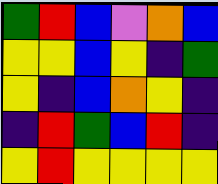[["green", "red", "blue", "violet", "orange", "blue"], ["yellow", "yellow", "blue", "yellow", "indigo", "green"], ["yellow", "indigo", "blue", "orange", "yellow", "indigo"], ["indigo", "red", "green", "blue", "red", "indigo"], ["yellow", "red", "yellow", "yellow", "yellow", "yellow"]]